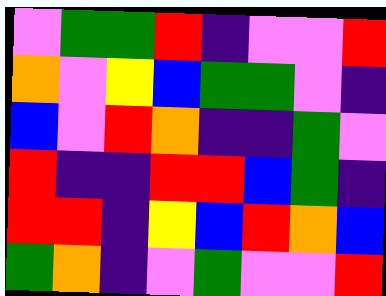[["violet", "green", "green", "red", "indigo", "violet", "violet", "red"], ["orange", "violet", "yellow", "blue", "green", "green", "violet", "indigo"], ["blue", "violet", "red", "orange", "indigo", "indigo", "green", "violet"], ["red", "indigo", "indigo", "red", "red", "blue", "green", "indigo"], ["red", "red", "indigo", "yellow", "blue", "red", "orange", "blue"], ["green", "orange", "indigo", "violet", "green", "violet", "violet", "red"]]